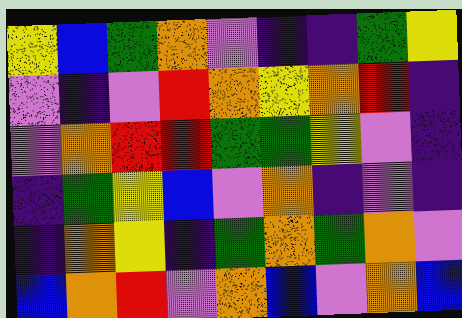[["yellow", "blue", "green", "orange", "violet", "indigo", "indigo", "green", "yellow"], ["violet", "indigo", "violet", "red", "orange", "yellow", "orange", "red", "indigo"], ["violet", "orange", "red", "red", "green", "green", "yellow", "violet", "indigo"], ["indigo", "green", "yellow", "blue", "violet", "orange", "indigo", "violet", "indigo"], ["indigo", "orange", "yellow", "indigo", "green", "orange", "green", "orange", "violet"], ["blue", "orange", "red", "violet", "orange", "blue", "violet", "orange", "blue"]]